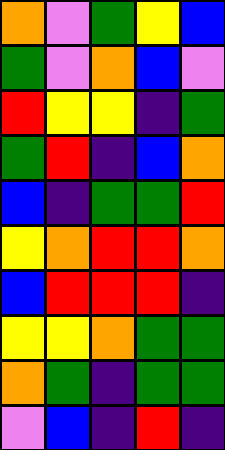[["orange", "violet", "green", "yellow", "blue"], ["green", "violet", "orange", "blue", "violet"], ["red", "yellow", "yellow", "indigo", "green"], ["green", "red", "indigo", "blue", "orange"], ["blue", "indigo", "green", "green", "red"], ["yellow", "orange", "red", "red", "orange"], ["blue", "red", "red", "red", "indigo"], ["yellow", "yellow", "orange", "green", "green"], ["orange", "green", "indigo", "green", "green"], ["violet", "blue", "indigo", "red", "indigo"]]